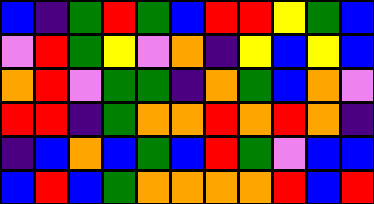[["blue", "indigo", "green", "red", "green", "blue", "red", "red", "yellow", "green", "blue"], ["violet", "red", "green", "yellow", "violet", "orange", "indigo", "yellow", "blue", "yellow", "blue"], ["orange", "red", "violet", "green", "green", "indigo", "orange", "green", "blue", "orange", "violet"], ["red", "red", "indigo", "green", "orange", "orange", "red", "orange", "red", "orange", "indigo"], ["indigo", "blue", "orange", "blue", "green", "blue", "red", "green", "violet", "blue", "blue"], ["blue", "red", "blue", "green", "orange", "orange", "orange", "orange", "red", "blue", "red"]]